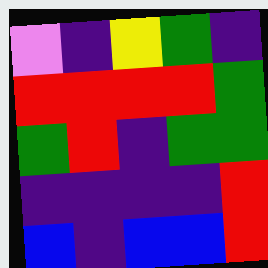[["violet", "indigo", "yellow", "green", "indigo"], ["red", "red", "red", "red", "green"], ["green", "red", "indigo", "green", "green"], ["indigo", "indigo", "indigo", "indigo", "red"], ["blue", "indigo", "blue", "blue", "red"]]